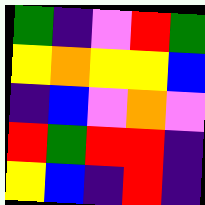[["green", "indigo", "violet", "red", "green"], ["yellow", "orange", "yellow", "yellow", "blue"], ["indigo", "blue", "violet", "orange", "violet"], ["red", "green", "red", "red", "indigo"], ["yellow", "blue", "indigo", "red", "indigo"]]